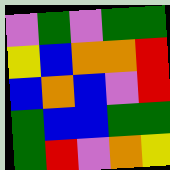[["violet", "green", "violet", "green", "green"], ["yellow", "blue", "orange", "orange", "red"], ["blue", "orange", "blue", "violet", "red"], ["green", "blue", "blue", "green", "green"], ["green", "red", "violet", "orange", "yellow"]]